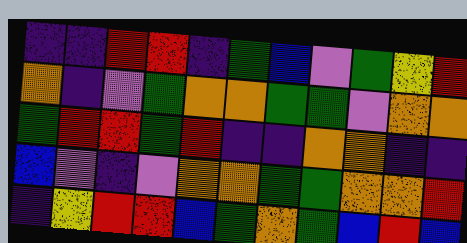[["indigo", "indigo", "red", "red", "indigo", "green", "blue", "violet", "green", "yellow", "red"], ["orange", "indigo", "violet", "green", "orange", "orange", "green", "green", "violet", "orange", "orange"], ["green", "red", "red", "green", "red", "indigo", "indigo", "orange", "orange", "indigo", "indigo"], ["blue", "violet", "indigo", "violet", "orange", "orange", "green", "green", "orange", "orange", "red"], ["indigo", "yellow", "red", "red", "blue", "green", "orange", "green", "blue", "red", "blue"]]